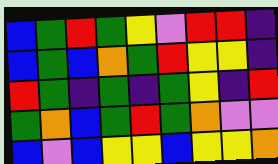[["blue", "green", "red", "green", "yellow", "violet", "red", "red", "indigo"], ["blue", "green", "blue", "orange", "green", "red", "yellow", "yellow", "indigo"], ["red", "green", "indigo", "green", "indigo", "green", "yellow", "indigo", "red"], ["green", "orange", "blue", "green", "red", "green", "orange", "violet", "violet"], ["blue", "violet", "blue", "yellow", "yellow", "blue", "yellow", "yellow", "orange"]]